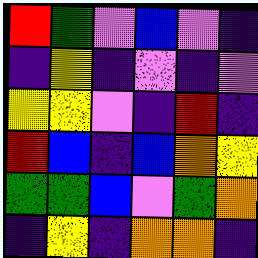[["red", "green", "violet", "blue", "violet", "indigo"], ["indigo", "yellow", "indigo", "violet", "indigo", "violet"], ["yellow", "yellow", "violet", "indigo", "red", "indigo"], ["red", "blue", "indigo", "blue", "orange", "yellow"], ["green", "green", "blue", "violet", "green", "orange"], ["indigo", "yellow", "indigo", "orange", "orange", "indigo"]]